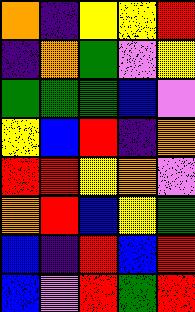[["orange", "indigo", "yellow", "yellow", "red"], ["indigo", "orange", "green", "violet", "yellow"], ["green", "green", "green", "blue", "violet"], ["yellow", "blue", "red", "indigo", "orange"], ["red", "red", "yellow", "orange", "violet"], ["orange", "red", "blue", "yellow", "green"], ["blue", "indigo", "red", "blue", "red"], ["blue", "violet", "red", "green", "red"]]